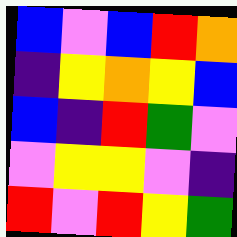[["blue", "violet", "blue", "red", "orange"], ["indigo", "yellow", "orange", "yellow", "blue"], ["blue", "indigo", "red", "green", "violet"], ["violet", "yellow", "yellow", "violet", "indigo"], ["red", "violet", "red", "yellow", "green"]]